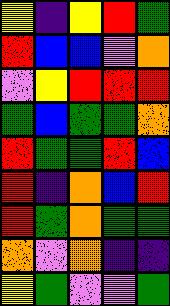[["yellow", "indigo", "yellow", "red", "green"], ["red", "blue", "blue", "violet", "orange"], ["violet", "yellow", "red", "red", "red"], ["green", "blue", "green", "green", "orange"], ["red", "green", "green", "red", "blue"], ["red", "indigo", "orange", "blue", "red"], ["red", "green", "orange", "green", "green"], ["orange", "violet", "orange", "indigo", "indigo"], ["yellow", "green", "violet", "violet", "green"]]